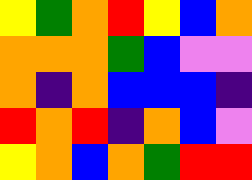[["yellow", "green", "orange", "red", "yellow", "blue", "orange"], ["orange", "orange", "orange", "green", "blue", "violet", "violet"], ["orange", "indigo", "orange", "blue", "blue", "blue", "indigo"], ["red", "orange", "red", "indigo", "orange", "blue", "violet"], ["yellow", "orange", "blue", "orange", "green", "red", "red"]]